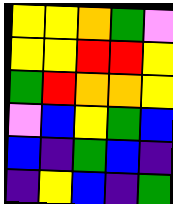[["yellow", "yellow", "orange", "green", "violet"], ["yellow", "yellow", "red", "red", "yellow"], ["green", "red", "orange", "orange", "yellow"], ["violet", "blue", "yellow", "green", "blue"], ["blue", "indigo", "green", "blue", "indigo"], ["indigo", "yellow", "blue", "indigo", "green"]]